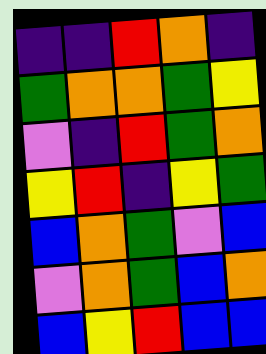[["indigo", "indigo", "red", "orange", "indigo"], ["green", "orange", "orange", "green", "yellow"], ["violet", "indigo", "red", "green", "orange"], ["yellow", "red", "indigo", "yellow", "green"], ["blue", "orange", "green", "violet", "blue"], ["violet", "orange", "green", "blue", "orange"], ["blue", "yellow", "red", "blue", "blue"]]